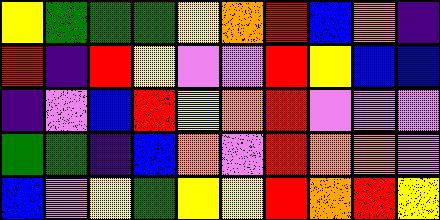[["yellow", "green", "green", "green", "yellow", "orange", "red", "blue", "orange", "indigo"], ["red", "indigo", "red", "yellow", "violet", "violet", "red", "yellow", "blue", "blue"], ["indigo", "violet", "blue", "red", "yellow", "orange", "red", "violet", "violet", "violet"], ["green", "green", "indigo", "blue", "orange", "violet", "red", "orange", "orange", "violet"], ["blue", "violet", "yellow", "green", "yellow", "yellow", "red", "orange", "red", "yellow"]]